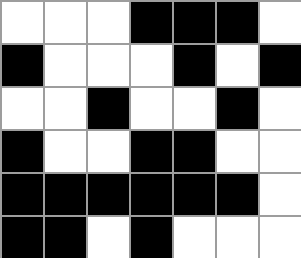[["white", "white", "white", "black", "black", "black", "white"], ["black", "white", "white", "white", "black", "white", "black"], ["white", "white", "black", "white", "white", "black", "white"], ["black", "white", "white", "black", "black", "white", "white"], ["black", "black", "black", "black", "black", "black", "white"], ["black", "black", "white", "black", "white", "white", "white"]]